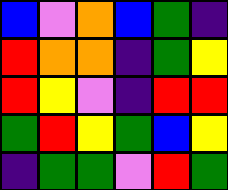[["blue", "violet", "orange", "blue", "green", "indigo"], ["red", "orange", "orange", "indigo", "green", "yellow"], ["red", "yellow", "violet", "indigo", "red", "red"], ["green", "red", "yellow", "green", "blue", "yellow"], ["indigo", "green", "green", "violet", "red", "green"]]